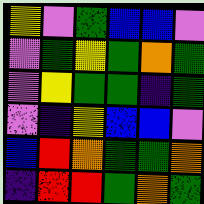[["yellow", "violet", "green", "blue", "blue", "violet"], ["violet", "green", "yellow", "green", "orange", "green"], ["violet", "yellow", "green", "green", "indigo", "green"], ["violet", "indigo", "yellow", "blue", "blue", "violet"], ["blue", "red", "orange", "green", "green", "orange"], ["indigo", "red", "red", "green", "orange", "green"]]